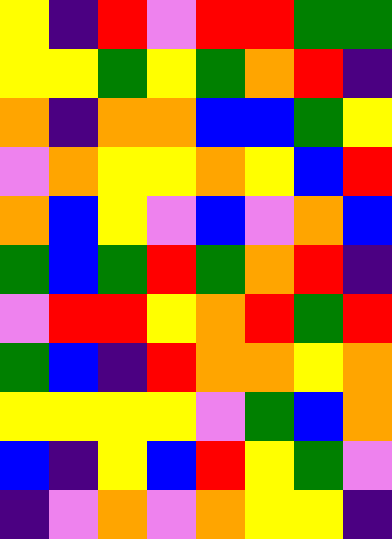[["yellow", "indigo", "red", "violet", "red", "red", "green", "green"], ["yellow", "yellow", "green", "yellow", "green", "orange", "red", "indigo"], ["orange", "indigo", "orange", "orange", "blue", "blue", "green", "yellow"], ["violet", "orange", "yellow", "yellow", "orange", "yellow", "blue", "red"], ["orange", "blue", "yellow", "violet", "blue", "violet", "orange", "blue"], ["green", "blue", "green", "red", "green", "orange", "red", "indigo"], ["violet", "red", "red", "yellow", "orange", "red", "green", "red"], ["green", "blue", "indigo", "red", "orange", "orange", "yellow", "orange"], ["yellow", "yellow", "yellow", "yellow", "violet", "green", "blue", "orange"], ["blue", "indigo", "yellow", "blue", "red", "yellow", "green", "violet"], ["indigo", "violet", "orange", "violet", "orange", "yellow", "yellow", "indigo"]]